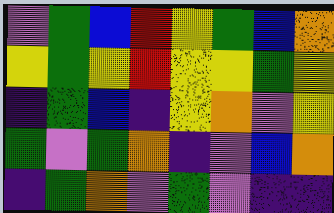[["violet", "green", "blue", "red", "yellow", "green", "blue", "orange"], ["yellow", "green", "yellow", "red", "yellow", "yellow", "green", "yellow"], ["indigo", "green", "blue", "indigo", "yellow", "orange", "violet", "yellow"], ["green", "violet", "green", "orange", "indigo", "violet", "blue", "orange"], ["indigo", "green", "orange", "violet", "green", "violet", "indigo", "indigo"]]